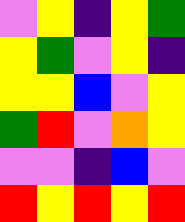[["violet", "yellow", "indigo", "yellow", "green"], ["yellow", "green", "violet", "yellow", "indigo"], ["yellow", "yellow", "blue", "violet", "yellow"], ["green", "red", "violet", "orange", "yellow"], ["violet", "violet", "indigo", "blue", "violet"], ["red", "yellow", "red", "yellow", "red"]]